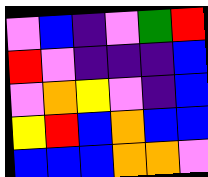[["violet", "blue", "indigo", "violet", "green", "red"], ["red", "violet", "indigo", "indigo", "indigo", "blue"], ["violet", "orange", "yellow", "violet", "indigo", "blue"], ["yellow", "red", "blue", "orange", "blue", "blue"], ["blue", "blue", "blue", "orange", "orange", "violet"]]